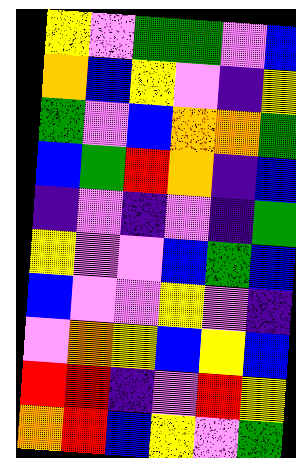[["yellow", "violet", "green", "green", "violet", "blue"], ["orange", "blue", "yellow", "violet", "indigo", "yellow"], ["green", "violet", "blue", "orange", "orange", "green"], ["blue", "green", "red", "orange", "indigo", "blue"], ["indigo", "violet", "indigo", "violet", "indigo", "green"], ["yellow", "violet", "violet", "blue", "green", "blue"], ["blue", "violet", "violet", "yellow", "violet", "indigo"], ["violet", "orange", "yellow", "blue", "yellow", "blue"], ["red", "red", "indigo", "violet", "red", "yellow"], ["orange", "red", "blue", "yellow", "violet", "green"]]